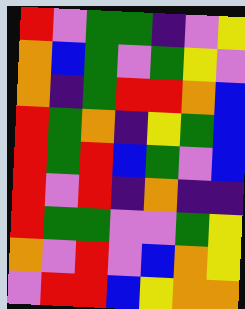[["red", "violet", "green", "green", "indigo", "violet", "yellow"], ["orange", "blue", "green", "violet", "green", "yellow", "violet"], ["orange", "indigo", "green", "red", "red", "orange", "blue"], ["red", "green", "orange", "indigo", "yellow", "green", "blue"], ["red", "green", "red", "blue", "green", "violet", "blue"], ["red", "violet", "red", "indigo", "orange", "indigo", "indigo"], ["red", "green", "green", "violet", "violet", "green", "yellow"], ["orange", "violet", "red", "violet", "blue", "orange", "yellow"], ["violet", "red", "red", "blue", "yellow", "orange", "orange"]]